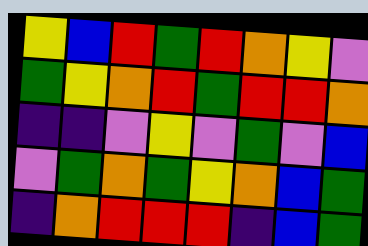[["yellow", "blue", "red", "green", "red", "orange", "yellow", "violet"], ["green", "yellow", "orange", "red", "green", "red", "red", "orange"], ["indigo", "indigo", "violet", "yellow", "violet", "green", "violet", "blue"], ["violet", "green", "orange", "green", "yellow", "orange", "blue", "green"], ["indigo", "orange", "red", "red", "red", "indigo", "blue", "green"]]